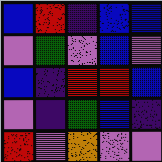[["blue", "red", "indigo", "blue", "blue"], ["violet", "green", "violet", "blue", "violet"], ["blue", "indigo", "red", "red", "blue"], ["violet", "indigo", "green", "blue", "indigo"], ["red", "violet", "orange", "violet", "violet"]]